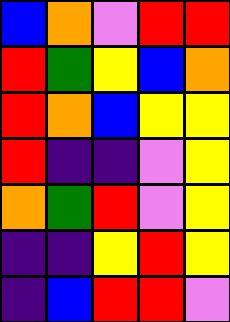[["blue", "orange", "violet", "red", "red"], ["red", "green", "yellow", "blue", "orange"], ["red", "orange", "blue", "yellow", "yellow"], ["red", "indigo", "indigo", "violet", "yellow"], ["orange", "green", "red", "violet", "yellow"], ["indigo", "indigo", "yellow", "red", "yellow"], ["indigo", "blue", "red", "red", "violet"]]